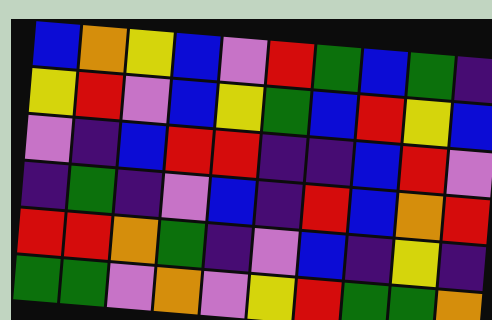[["blue", "orange", "yellow", "blue", "violet", "red", "green", "blue", "green", "indigo"], ["yellow", "red", "violet", "blue", "yellow", "green", "blue", "red", "yellow", "blue"], ["violet", "indigo", "blue", "red", "red", "indigo", "indigo", "blue", "red", "violet"], ["indigo", "green", "indigo", "violet", "blue", "indigo", "red", "blue", "orange", "red"], ["red", "red", "orange", "green", "indigo", "violet", "blue", "indigo", "yellow", "indigo"], ["green", "green", "violet", "orange", "violet", "yellow", "red", "green", "green", "orange"]]